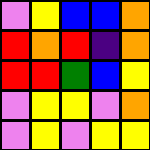[["violet", "yellow", "blue", "blue", "orange"], ["red", "orange", "red", "indigo", "orange"], ["red", "red", "green", "blue", "yellow"], ["violet", "yellow", "yellow", "violet", "orange"], ["violet", "yellow", "violet", "yellow", "yellow"]]